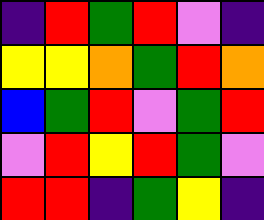[["indigo", "red", "green", "red", "violet", "indigo"], ["yellow", "yellow", "orange", "green", "red", "orange"], ["blue", "green", "red", "violet", "green", "red"], ["violet", "red", "yellow", "red", "green", "violet"], ["red", "red", "indigo", "green", "yellow", "indigo"]]